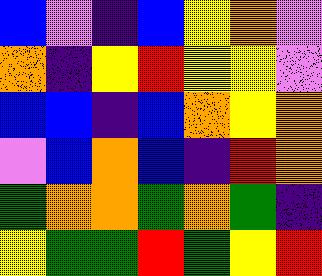[["blue", "violet", "indigo", "blue", "yellow", "orange", "violet"], ["orange", "indigo", "yellow", "red", "yellow", "yellow", "violet"], ["blue", "blue", "indigo", "blue", "orange", "yellow", "orange"], ["violet", "blue", "orange", "blue", "indigo", "red", "orange"], ["green", "orange", "orange", "green", "orange", "green", "indigo"], ["yellow", "green", "green", "red", "green", "yellow", "red"]]